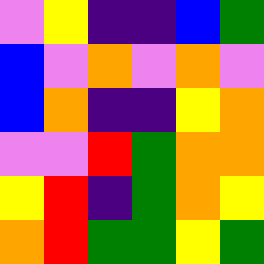[["violet", "yellow", "indigo", "indigo", "blue", "green"], ["blue", "violet", "orange", "violet", "orange", "violet"], ["blue", "orange", "indigo", "indigo", "yellow", "orange"], ["violet", "violet", "red", "green", "orange", "orange"], ["yellow", "red", "indigo", "green", "orange", "yellow"], ["orange", "red", "green", "green", "yellow", "green"]]